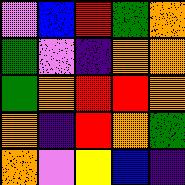[["violet", "blue", "red", "green", "orange"], ["green", "violet", "indigo", "orange", "orange"], ["green", "orange", "red", "red", "orange"], ["orange", "indigo", "red", "orange", "green"], ["orange", "violet", "yellow", "blue", "indigo"]]